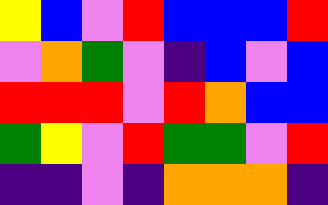[["yellow", "blue", "violet", "red", "blue", "blue", "blue", "red"], ["violet", "orange", "green", "violet", "indigo", "blue", "violet", "blue"], ["red", "red", "red", "violet", "red", "orange", "blue", "blue"], ["green", "yellow", "violet", "red", "green", "green", "violet", "red"], ["indigo", "indigo", "violet", "indigo", "orange", "orange", "orange", "indigo"]]